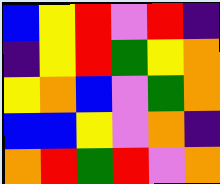[["blue", "yellow", "red", "violet", "red", "indigo"], ["indigo", "yellow", "red", "green", "yellow", "orange"], ["yellow", "orange", "blue", "violet", "green", "orange"], ["blue", "blue", "yellow", "violet", "orange", "indigo"], ["orange", "red", "green", "red", "violet", "orange"]]